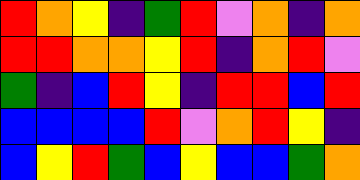[["red", "orange", "yellow", "indigo", "green", "red", "violet", "orange", "indigo", "orange"], ["red", "red", "orange", "orange", "yellow", "red", "indigo", "orange", "red", "violet"], ["green", "indigo", "blue", "red", "yellow", "indigo", "red", "red", "blue", "red"], ["blue", "blue", "blue", "blue", "red", "violet", "orange", "red", "yellow", "indigo"], ["blue", "yellow", "red", "green", "blue", "yellow", "blue", "blue", "green", "orange"]]